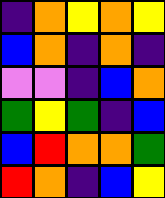[["indigo", "orange", "yellow", "orange", "yellow"], ["blue", "orange", "indigo", "orange", "indigo"], ["violet", "violet", "indigo", "blue", "orange"], ["green", "yellow", "green", "indigo", "blue"], ["blue", "red", "orange", "orange", "green"], ["red", "orange", "indigo", "blue", "yellow"]]